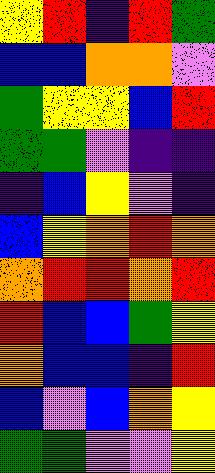[["yellow", "red", "indigo", "red", "green"], ["blue", "blue", "orange", "orange", "violet"], ["green", "yellow", "yellow", "blue", "red"], ["green", "green", "violet", "indigo", "indigo"], ["indigo", "blue", "yellow", "violet", "indigo"], ["blue", "yellow", "orange", "red", "orange"], ["orange", "red", "red", "orange", "red"], ["red", "blue", "blue", "green", "yellow"], ["orange", "blue", "blue", "indigo", "red"], ["blue", "violet", "blue", "orange", "yellow"], ["green", "green", "violet", "violet", "yellow"]]